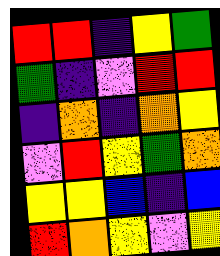[["red", "red", "indigo", "yellow", "green"], ["green", "indigo", "violet", "red", "red"], ["indigo", "orange", "indigo", "orange", "yellow"], ["violet", "red", "yellow", "green", "orange"], ["yellow", "yellow", "blue", "indigo", "blue"], ["red", "orange", "yellow", "violet", "yellow"]]